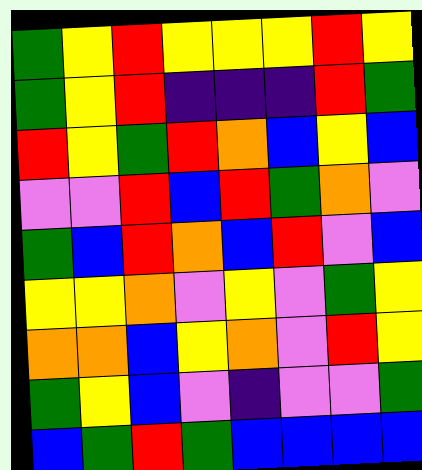[["green", "yellow", "red", "yellow", "yellow", "yellow", "red", "yellow"], ["green", "yellow", "red", "indigo", "indigo", "indigo", "red", "green"], ["red", "yellow", "green", "red", "orange", "blue", "yellow", "blue"], ["violet", "violet", "red", "blue", "red", "green", "orange", "violet"], ["green", "blue", "red", "orange", "blue", "red", "violet", "blue"], ["yellow", "yellow", "orange", "violet", "yellow", "violet", "green", "yellow"], ["orange", "orange", "blue", "yellow", "orange", "violet", "red", "yellow"], ["green", "yellow", "blue", "violet", "indigo", "violet", "violet", "green"], ["blue", "green", "red", "green", "blue", "blue", "blue", "blue"]]